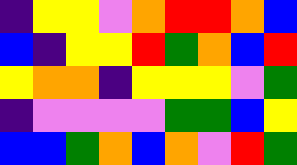[["indigo", "yellow", "yellow", "violet", "orange", "red", "red", "orange", "blue"], ["blue", "indigo", "yellow", "yellow", "red", "green", "orange", "blue", "red"], ["yellow", "orange", "orange", "indigo", "yellow", "yellow", "yellow", "violet", "green"], ["indigo", "violet", "violet", "violet", "violet", "green", "green", "blue", "yellow"], ["blue", "blue", "green", "orange", "blue", "orange", "violet", "red", "green"]]